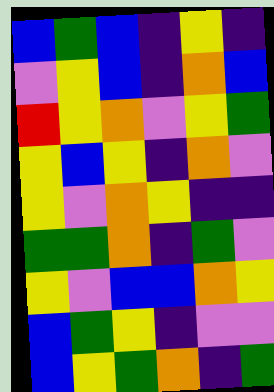[["blue", "green", "blue", "indigo", "yellow", "indigo"], ["violet", "yellow", "blue", "indigo", "orange", "blue"], ["red", "yellow", "orange", "violet", "yellow", "green"], ["yellow", "blue", "yellow", "indigo", "orange", "violet"], ["yellow", "violet", "orange", "yellow", "indigo", "indigo"], ["green", "green", "orange", "indigo", "green", "violet"], ["yellow", "violet", "blue", "blue", "orange", "yellow"], ["blue", "green", "yellow", "indigo", "violet", "violet"], ["blue", "yellow", "green", "orange", "indigo", "green"]]